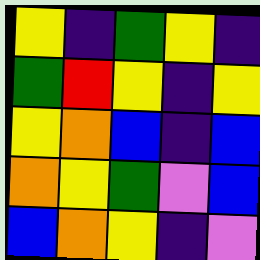[["yellow", "indigo", "green", "yellow", "indigo"], ["green", "red", "yellow", "indigo", "yellow"], ["yellow", "orange", "blue", "indigo", "blue"], ["orange", "yellow", "green", "violet", "blue"], ["blue", "orange", "yellow", "indigo", "violet"]]